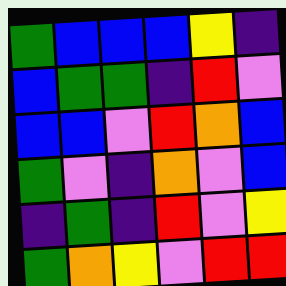[["green", "blue", "blue", "blue", "yellow", "indigo"], ["blue", "green", "green", "indigo", "red", "violet"], ["blue", "blue", "violet", "red", "orange", "blue"], ["green", "violet", "indigo", "orange", "violet", "blue"], ["indigo", "green", "indigo", "red", "violet", "yellow"], ["green", "orange", "yellow", "violet", "red", "red"]]